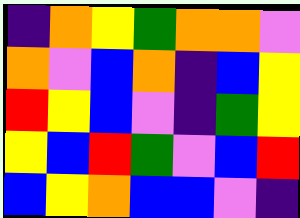[["indigo", "orange", "yellow", "green", "orange", "orange", "violet"], ["orange", "violet", "blue", "orange", "indigo", "blue", "yellow"], ["red", "yellow", "blue", "violet", "indigo", "green", "yellow"], ["yellow", "blue", "red", "green", "violet", "blue", "red"], ["blue", "yellow", "orange", "blue", "blue", "violet", "indigo"]]